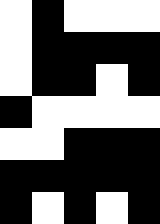[["white", "black", "white", "white", "white"], ["white", "black", "black", "black", "black"], ["white", "black", "black", "white", "black"], ["black", "white", "white", "white", "white"], ["white", "white", "black", "black", "black"], ["black", "black", "black", "black", "black"], ["black", "white", "black", "white", "black"]]